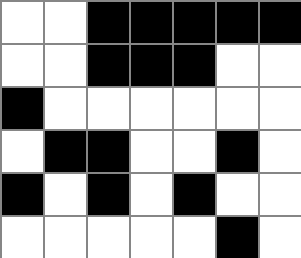[["white", "white", "black", "black", "black", "black", "black"], ["white", "white", "black", "black", "black", "white", "white"], ["black", "white", "white", "white", "white", "white", "white"], ["white", "black", "black", "white", "white", "black", "white"], ["black", "white", "black", "white", "black", "white", "white"], ["white", "white", "white", "white", "white", "black", "white"]]